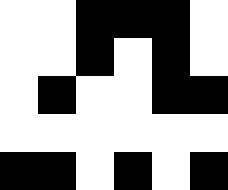[["white", "white", "black", "black", "black", "white"], ["white", "white", "black", "white", "black", "white"], ["white", "black", "white", "white", "black", "black"], ["white", "white", "white", "white", "white", "white"], ["black", "black", "white", "black", "white", "black"]]